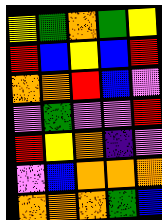[["yellow", "green", "orange", "green", "yellow"], ["red", "blue", "yellow", "blue", "red"], ["orange", "orange", "red", "blue", "violet"], ["violet", "green", "violet", "violet", "red"], ["red", "yellow", "orange", "indigo", "violet"], ["violet", "blue", "orange", "orange", "orange"], ["orange", "orange", "orange", "green", "blue"]]